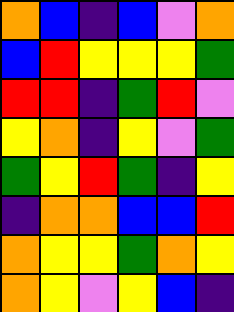[["orange", "blue", "indigo", "blue", "violet", "orange"], ["blue", "red", "yellow", "yellow", "yellow", "green"], ["red", "red", "indigo", "green", "red", "violet"], ["yellow", "orange", "indigo", "yellow", "violet", "green"], ["green", "yellow", "red", "green", "indigo", "yellow"], ["indigo", "orange", "orange", "blue", "blue", "red"], ["orange", "yellow", "yellow", "green", "orange", "yellow"], ["orange", "yellow", "violet", "yellow", "blue", "indigo"]]